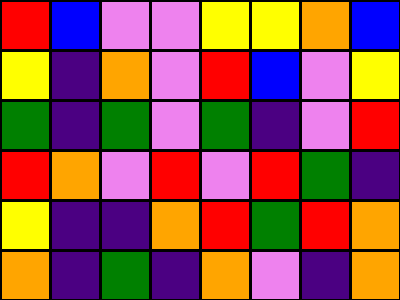[["red", "blue", "violet", "violet", "yellow", "yellow", "orange", "blue"], ["yellow", "indigo", "orange", "violet", "red", "blue", "violet", "yellow"], ["green", "indigo", "green", "violet", "green", "indigo", "violet", "red"], ["red", "orange", "violet", "red", "violet", "red", "green", "indigo"], ["yellow", "indigo", "indigo", "orange", "red", "green", "red", "orange"], ["orange", "indigo", "green", "indigo", "orange", "violet", "indigo", "orange"]]